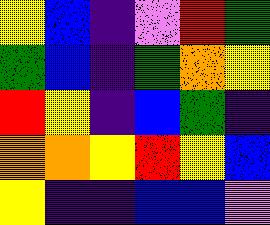[["yellow", "blue", "indigo", "violet", "red", "green"], ["green", "blue", "indigo", "green", "orange", "yellow"], ["red", "yellow", "indigo", "blue", "green", "indigo"], ["orange", "orange", "yellow", "red", "yellow", "blue"], ["yellow", "indigo", "indigo", "blue", "blue", "violet"]]